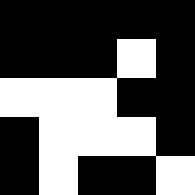[["black", "black", "black", "black", "black"], ["black", "black", "black", "white", "black"], ["white", "white", "white", "black", "black"], ["black", "white", "white", "white", "black"], ["black", "white", "black", "black", "white"]]